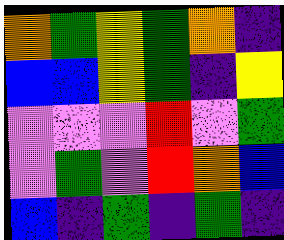[["orange", "green", "yellow", "green", "orange", "indigo"], ["blue", "blue", "yellow", "green", "indigo", "yellow"], ["violet", "violet", "violet", "red", "violet", "green"], ["violet", "green", "violet", "red", "orange", "blue"], ["blue", "indigo", "green", "indigo", "green", "indigo"]]